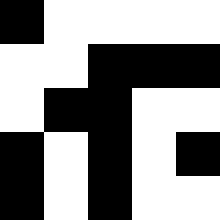[["black", "white", "white", "white", "white"], ["white", "white", "black", "black", "black"], ["white", "black", "black", "white", "white"], ["black", "white", "black", "white", "black"], ["black", "white", "black", "white", "white"]]